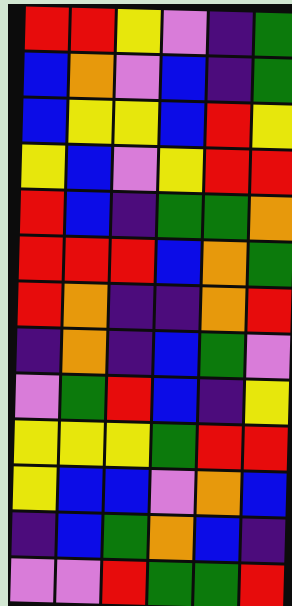[["red", "red", "yellow", "violet", "indigo", "green"], ["blue", "orange", "violet", "blue", "indigo", "green"], ["blue", "yellow", "yellow", "blue", "red", "yellow"], ["yellow", "blue", "violet", "yellow", "red", "red"], ["red", "blue", "indigo", "green", "green", "orange"], ["red", "red", "red", "blue", "orange", "green"], ["red", "orange", "indigo", "indigo", "orange", "red"], ["indigo", "orange", "indigo", "blue", "green", "violet"], ["violet", "green", "red", "blue", "indigo", "yellow"], ["yellow", "yellow", "yellow", "green", "red", "red"], ["yellow", "blue", "blue", "violet", "orange", "blue"], ["indigo", "blue", "green", "orange", "blue", "indigo"], ["violet", "violet", "red", "green", "green", "red"]]